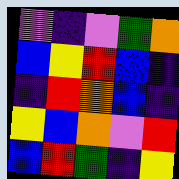[["violet", "indigo", "violet", "green", "orange"], ["blue", "yellow", "red", "blue", "indigo"], ["indigo", "red", "orange", "blue", "indigo"], ["yellow", "blue", "orange", "violet", "red"], ["blue", "red", "green", "indigo", "yellow"]]